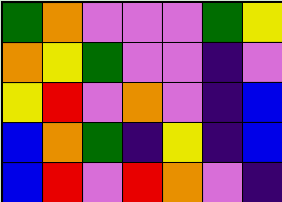[["green", "orange", "violet", "violet", "violet", "green", "yellow"], ["orange", "yellow", "green", "violet", "violet", "indigo", "violet"], ["yellow", "red", "violet", "orange", "violet", "indigo", "blue"], ["blue", "orange", "green", "indigo", "yellow", "indigo", "blue"], ["blue", "red", "violet", "red", "orange", "violet", "indigo"]]